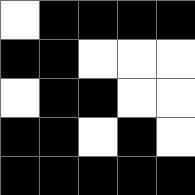[["white", "black", "black", "black", "black"], ["black", "black", "white", "white", "white"], ["white", "black", "black", "white", "white"], ["black", "black", "white", "black", "white"], ["black", "black", "black", "black", "black"]]